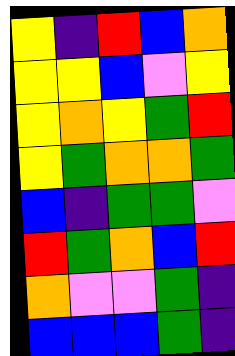[["yellow", "indigo", "red", "blue", "orange"], ["yellow", "yellow", "blue", "violet", "yellow"], ["yellow", "orange", "yellow", "green", "red"], ["yellow", "green", "orange", "orange", "green"], ["blue", "indigo", "green", "green", "violet"], ["red", "green", "orange", "blue", "red"], ["orange", "violet", "violet", "green", "indigo"], ["blue", "blue", "blue", "green", "indigo"]]